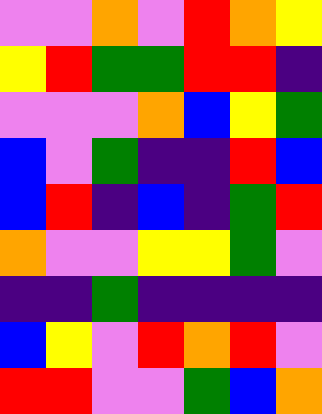[["violet", "violet", "orange", "violet", "red", "orange", "yellow"], ["yellow", "red", "green", "green", "red", "red", "indigo"], ["violet", "violet", "violet", "orange", "blue", "yellow", "green"], ["blue", "violet", "green", "indigo", "indigo", "red", "blue"], ["blue", "red", "indigo", "blue", "indigo", "green", "red"], ["orange", "violet", "violet", "yellow", "yellow", "green", "violet"], ["indigo", "indigo", "green", "indigo", "indigo", "indigo", "indigo"], ["blue", "yellow", "violet", "red", "orange", "red", "violet"], ["red", "red", "violet", "violet", "green", "blue", "orange"]]